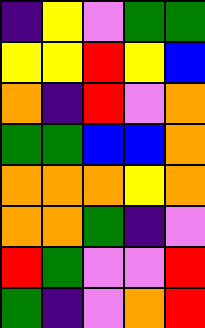[["indigo", "yellow", "violet", "green", "green"], ["yellow", "yellow", "red", "yellow", "blue"], ["orange", "indigo", "red", "violet", "orange"], ["green", "green", "blue", "blue", "orange"], ["orange", "orange", "orange", "yellow", "orange"], ["orange", "orange", "green", "indigo", "violet"], ["red", "green", "violet", "violet", "red"], ["green", "indigo", "violet", "orange", "red"]]